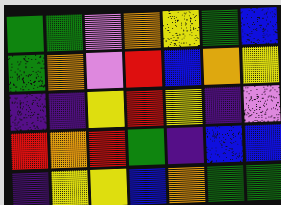[["green", "green", "violet", "orange", "yellow", "green", "blue"], ["green", "orange", "violet", "red", "blue", "orange", "yellow"], ["indigo", "indigo", "yellow", "red", "yellow", "indigo", "violet"], ["red", "orange", "red", "green", "indigo", "blue", "blue"], ["indigo", "yellow", "yellow", "blue", "orange", "green", "green"]]